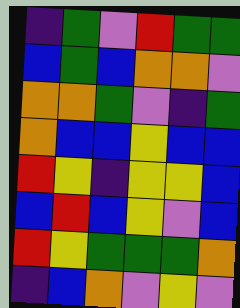[["indigo", "green", "violet", "red", "green", "green"], ["blue", "green", "blue", "orange", "orange", "violet"], ["orange", "orange", "green", "violet", "indigo", "green"], ["orange", "blue", "blue", "yellow", "blue", "blue"], ["red", "yellow", "indigo", "yellow", "yellow", "blue"], ["blue", "red", "blue", "yellow", "violet", "blue"], ["red", "yellow", "green", "green", "green", "orange"], ["indigo", "blue", "orange", "violet", "yellow", "violet"]]